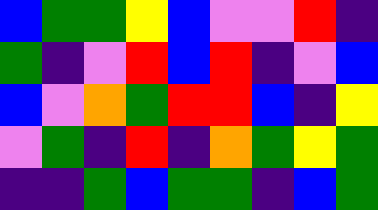[["blue", "green", "green", "yellow", "blue", "violet", "violet", "red", "indigo"], ["green", "indigo", "violet", "red", "blue", "red", "indigo", "violet", "blue"], ["blue", "violet", "orange", "green", "red", "red", "blue", "indigo", "yellow"], ["violet", "green", "indigo", "red", "indigo", "orange", "green", "yellow", "green"], ["indigo", "indigo", "green", "blue", "green", "green", "indigo", "blue", "green"]]